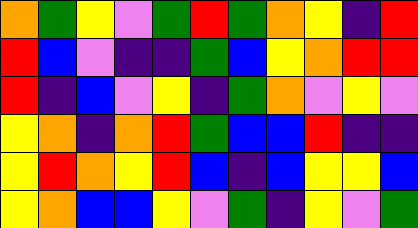[["orange", "green", "yellow", "violet", "green", "red", "green", "orange", "yellow", "indigo", "red"], ["red", "blue", "violet", "indigo", "indigo", "green", "blue", "yellow", "orange", "red", "red"], ["red", "indigo", "blue", "violet", "yellow", "indigo", "green", "orange", "violet", "yellow", "violet"], ["yellow", "orange", "indigo", "orange", "red", "green", "blue", "blue", "red", "indigo", "indigo"], ["yellow", "red", "orange", "yellow", "red", "blue", "indigo", "blue", "yellow", "yellow", "blue"], ["yellow", "orange", "blue", "blue", "yellow", "violet", "green", "indigo", "yellow", "violet", "green"]]